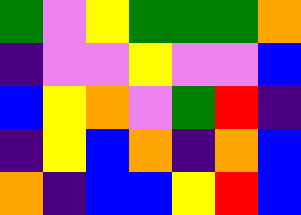[["green", "violet", "yellow", "green", "green", "green", "orange"], ["indigo", "violet", "violet", "yellow", "violet", "violet", "blue"], ["blue", "yellow", "orange", "violet", "green", "red", "indigo"], ["indigo", "yellow", "blue", "orange", "indigo", "orange", "blue"], ["orange", "indigo", "blue", "blue", "yellow", "red", "blue"]]